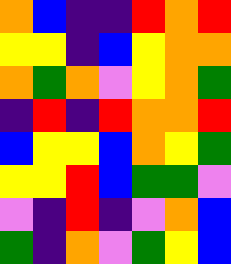[["orange", "blue", "indigo", "indigo", "red", "orange", "red"], ["yellow", "yellow", "indigo", "blue", "yellow", "orange", "orange"], ["orange", "green", "orange", "violet", "yellow", "orange", "green"], ["indigo", "red", "indigo", "red", "orange", "orange", "red"], ["blue", "yellow", "yellow", "blue", "orange", "yellow", "green"], ["yellow", "yellow", "red", "blue", "green", "green", "violet"], ["violet", "indigo", "red", "indigo", "violet", "orange", "blue"], ["green", "indigo", "orange", "violet", "green", "yellow", "blue"]]